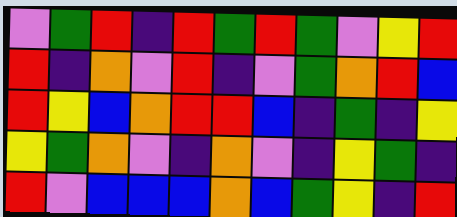[["violet", "green", "red", "indigo", "red", "green", "red", "green", "violet", "yellow", "red"], ["red", "indigo", "orange", "violet", "red", "indigo", "violet", "green", "orange", "red", "blue"], ["red", "yellow", "blue", "orange", "red", "red", "blue", "indigo", "green", "indigo", "yellow"], ["yellow", "green", "orange", "violet", "indigo", "orange", "violet", "indigo", "yellow", "green", "indigo"], ["red", "violet", "blue", "blue", "blue", "orange", "blue", "green", "yellow", "indigo", "red"]]